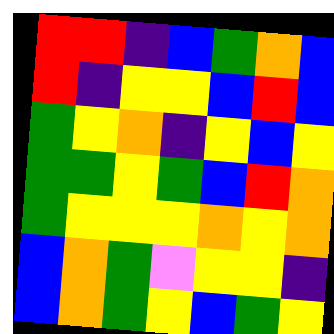[["red", "red", "indigo", "blue", "green", "orange", "blue"], ["red", "indigo", "yellow", "yellow", "blue", "red", "blue"], ["green", "yellow", "orange", "indigo", "yellow", "blue", "yellow"], ["green", "green", "yellow", "green", "blue", "red", "orange"], ["green", "yellow", "yellow", "yellow", "orange", "yellow", "orange"], ["blue", "orange", "green", "violet", "yellow", "yellow", "indigo"], ["blue", "orange", "green", "yellow", "blue", "green", "yellow"]]